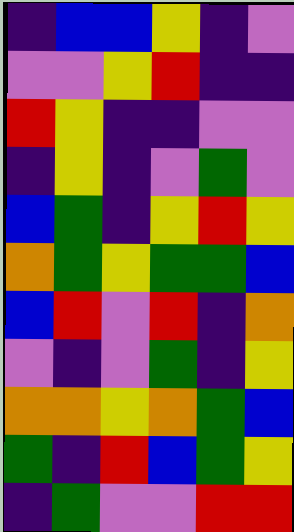[["indigo", "blue", "blue", "yellow", "indigo", "violet"], ["violet", "violet", "yellow", "red", "indigo", "indigo"], ["red", "yellow", "indigo", "indigo", "violet", "violet"], ["indigo", "yellow", "indigo", "violet", "green", "violet"], ["blue", "green", "indigo", "yellow", "red", "yellow"], ["orange", "green", "yellow", "green", "green", "blue"], ["blue", "red", "violet", "red", "indigo", "orange"], ["violet", "indigo", "violet", "green", "indigo", "yellow"], ["orange", "orange", "yellow", "orange", "green", "blue"], ["green", "indigo", "red", "blue", "green", "yellow"], ["indigo", "green", "violet", "violet", "red", "red"]]